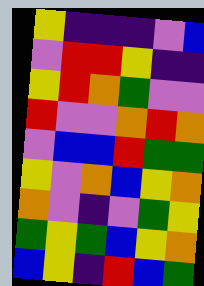[["yellow", "indigo", "indigo", "indigo", "violet", "blue"], ["violet", "red", "red", "yellow", "indigo", "indigo"], ["yellow", "red", "orange", "green", "violet", "violet"], ["red", "violet", "violet", "orange", "red", "orange"], ["violet", "blue", "blue", "red", "green", "green"], ["yellow", "violet", "orange", "blue", "yellow", "orange"], ["orange", "violet", "indigo", "violet", "green", "yellow"], ["green", "yellow", "green", "blue", "yellow", "orange"], ["blue", "yellow", "indigo", "red", "blue", "green"]]